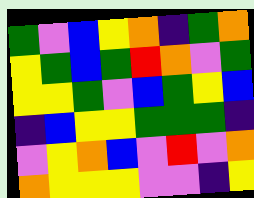[["green", "violet", "blue", "yellow", "orange", "indigo", "green", "orange"], ["yellow", "green", "blue", "green", "red", "orange", "violet", "green"], ["yellow", "yellow", "green", "violet", "blue", "green", "yellow", "blue"], ["indigo", "blue", "yellow", "yellow", "green", "green", "green", "indigo"], ["violet", "yellow", "orange", "blue", "violet", "red", "violet", "orange"], ["orange", "yellow", "yellow", "yellow", "violet", "violet", "indigo", "yellow"]]